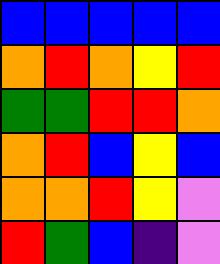[["blue", "blue", "blue", "blue", "blue"], ["orange", "red", "orange", "yellow", "red"], ["green", "green", "red", "red", "orange"], ["orange", "red", "blue", "yellow", "blue"], ["orange", "orange", "red", "yellow", "violet"], ["red", "green", "blue", "indigo", "violet"]]